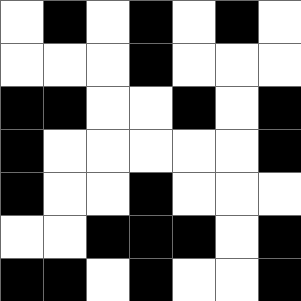[["white", "black", "white", "black", "white", "black", "white"], ["white", "white", "white", "black", "white", "white", "white"], ["black", "black", "white", "white", "black", "white", "black"], ["black", "white", "white", "white", "white", "white", "black"], ["black", "white", "white", "black", "white", "white", "white"], ["white", "white", "black", "black", "black", "white", "black"], ["black", "black", "white", "black", "white", "white", "black"]]